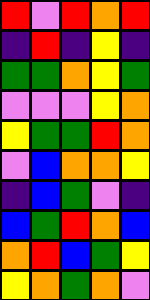[["red", "violet", "red", "orange", "red"], ["indigo", "red", "indigo", "yellow", "indigo"], ["green", "green", "orange", "yellow", "green"], ["violet", "violet", "violet", "yellow", "orange"], ["yellow", "green", "green", "red", "orange"], ["violet", "blue", "orange", "orange", "yellow"], ["indigo", "blue", "green", "violet", "indigo"], ["blue", "green", "red", "orange", "blue"], ["orange", "red", "blue", "green", "yellow"], ["yellow", "orange", "green", "orange", "violet"]]